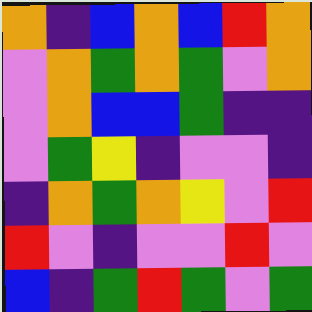[["orange", "indigo", "blue", "orange", "blue", "red", "orange"], ["violet", "orange", "green", "orange", "green", "violet", "orange"], ["violet", "orange", "blue", "blue", "green", "indigo", "indigo"], ["violet", "green", "yellow", "indigo", "violet", "violet", "indigo"], ["indigo", "orange", "green", "orange", "yellow", "violet", "red"], ["red", "violet", "indigo", "violet", "violet", "red", "violet"], ["blue", "indigo", "green", "red", "green", "violet", "green"]]